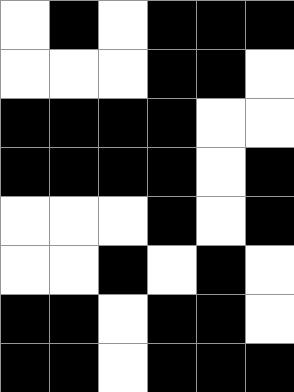[["white", "black", "white", "black", "black", "black"], ["white", "white", "white", "black", "black", "white"], ["black", "black", "black", "black", "white", "white"], ["black", "black", "black", "black", "white", "black"], ["white", "white", "white", "black", "white", "black"], ["white", "white", "black", "white", "black", "white"], ["black", "black", "white", "black", "black", "white"], ["black", "black", "white", "black", "black", "black"]]